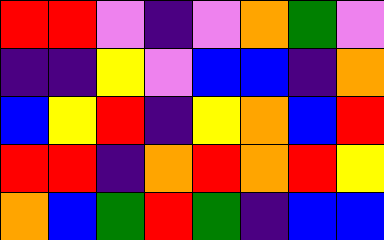[["red", "red", "violet", "indigo", "violet", "orange", "green", "violet"], ["indigo", "indigo", "yellow", "violet", "blue", "blue", "indigo", "orange"], ["blue", "yellow", "red", "indigo", "yellow", "orange", "blue", "red"], ["red", "red", "indigo", "orange", "red", "orange", "red", "yellow"], ["orange", "blue", "green", "red", "green", "indigo", "blue", "blue"]]